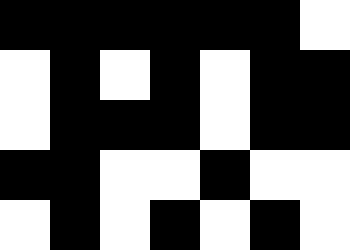[["black", "black", "black", "black", "black", "black", "white"], ["white", "black", "white", "black", "white", "black", "black"], ["white", "black", "black", "black", "white", "black", "black"], ["black", "black", "white", "white", "black", "white", "white"], ["white", "black", "white", "black", "white", "black", "white"]]